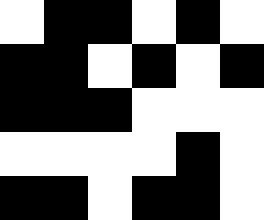[["white", "black", "black", "white", "black", "white"], ["black", "black", "white", "black", "white", "black"], ["black", "black", "black", "white", "white", "white"], ["white", "white", "white", "white", "black", "white"], ["black", "black", "white", "black", "black", "white"]]